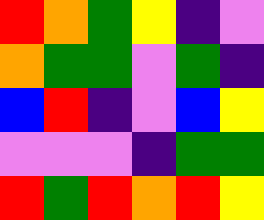[["red", "orange", "green", "yellow", "indigo", "violet"], ["orange", "green", "green", "violet", "green", "indigo"], ["blue", "red", "indigo", "violet", "blue", "yellow"], ["violet", "violet", "violet", "indigo", "green", "green"], ["red", "green", "red", "orange", "red", "yellow"]]